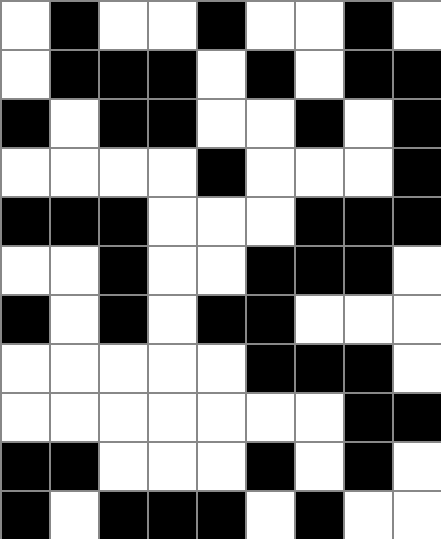[["white", "black", "white", "white", "black", "white", "white", "black", "white"], ["white", "black", "black", "black", "white", "black", "white", "black", "black"], ["black", "white", "black", "black", "white", "white", "black", "white", "black"], ["white", "white", "white", "white", "black", "white", "white", "white", "black"], ["black", "black", "black", "white", "white", "white", "black", "black", "black"], ["white", "white", "black", "white", "white", "black", "black", "black", "white"], ["black", "white", "black", "white", "black", "black", "white", "white", "white"], ["white", "white", "white", "white", "white", "black", "black", "black", "white"], ["white", "white", "white", "white", "white", "white", "white", "black", "black"], ["black", "black", "white", "white", "white", "black", "white", "black", "white"], ["black", "white", "black", "black", "black", "white", "black", "white", "white"]]